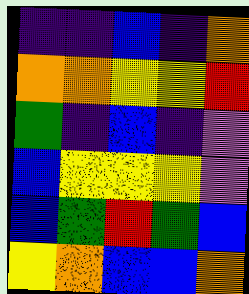[["indigo", "indigo", "blue", "indigo", "orange"], ["orange", "orange", "yellow", "yellow", "red"], ["green", "indigo", "blue", "indigo", "violet"], ["blue", "yellow", "yellow", "yellow", "violet"], ["blue", "green", "red", "green", "blue"], ["yellow", "orange", "blue", "blue", "orange"]]